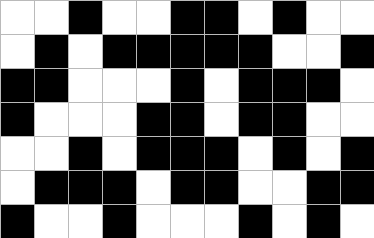[["white", "white", "black", "white", "white", "black", "black", "white", "black", "white", "white"], ["white", "black", "white", "black", "black", "black", "black", "black", "white", "white", "black"], ["black", "black", "white", "white", "white", "black", "white", "black", "black", "black", "white"], ["black", "white", "white", "white", "black", "black", "white", "black", "black", "white", "white"], ["white", "white", "black", "white", "black", "black", "black", "white", "black", "white", "black"], ["white", "black", "black", "black", "white", "black", "black", "white", "white", "black", "black"], ["black", "white", "white", "black", "white", "white", "white", "black", "white", "black", "white"]]